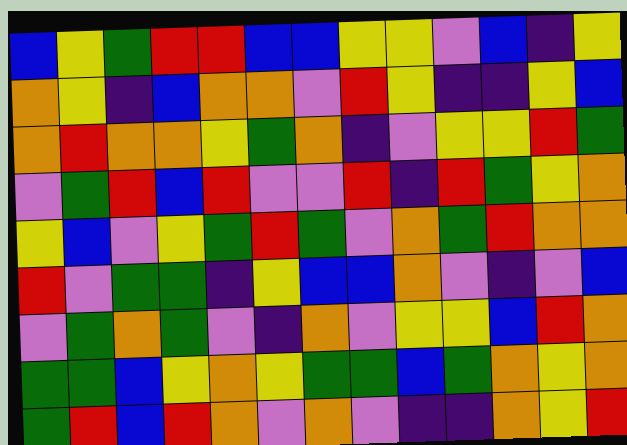[["blue", "yellow", "green", "red", "red", "blue", "blue", "yellow", "yellow", "violet", "blue", "indigo", "yellow"], ["orange", "yellow", "indigo", "blue", "orange", "orange", "violet", "red", "yellow", "indigo", "indigo", "yellow", "blue"], ["orange", "red", "orange", "orange", "yellow", "green", "orange", "indigo", "violet", "yellow", "yellow", "red", "green"], ["violet", "green", "red", "blue", "red", "violet", "violet", "red", "indigo", "red", "green", "yellow", "orange"], ["yellow", "blue", "violet", "yellow", "green", "red", "green", "violet", "orange", "green", "red", "orange", "orange"], ["red", "violet", "green", "green", "indigo", "yellow", "blue", "blue", "orange", "violet", "indigo", "violet", "blue"], ["violet", "green", "orange", "green", "violet", "indigo", "orange", "violet", "yellow", "yellow", "blue", "red", "orange"], ["green", "green", "blue", "yellow", "orange", "yellow", "green", "green", "blue", "green", "orange", "yellow", "orange"], ["green", "red", "blue", "red", "orange", "violet", "orange", "violet", "indigo", "indigo", "orange", "yellow", "red"]]